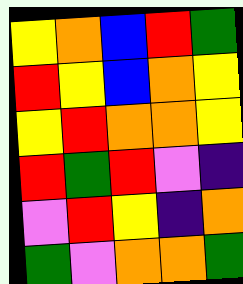[["yellow", "orange", "blue", "red", "green"], ["red", "yellow", "blue", "orange", "yellow"], ["yellow", "red", "orange", "orange", "yellow"], ["red", "green", "red", "violet", "indigo"], ["violet", "red", "yellow", "indigo", "orange"], ["green", "violet", "orange", "orange", "green"]]